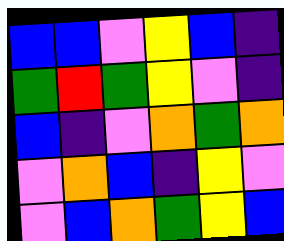[["blue", "blue", "violet", "yellow", "blue", "indigo"], ["green", "red", "green", "yellow", "violet", "indigo"], ["blue", "indigo", "violet", "orange", "green", "orange"], ["violet", "orange", "blue", "indigo", "yellow", "violet"], ["violet", "blue", "orange", "green", "yellow", "blue"]]